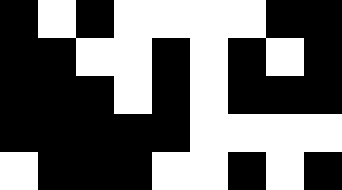[["black", "white", "black", "white", "white", "white", "white", "black", "black"], ["black", "black", "white", "white", "black", "white", "black", "white", "black"], ["black", "black", "black", "white", "black", "white", "black", "black", "black"], ["black", "black", "black", "black", "black", "white", "white", "white", "white"], ["white", "black", "black", "black", "white", "white", "black", "white", "black"]]